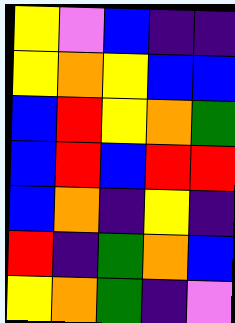[["yellow", "violet", "blue", "indigo", "indigo"], ["yellow", "orange", "yellow", "blue", "blue"], ["blue", "red", "yellow", "orange", "green"], ["blue", "red", "blue", "red", "red"], ["blue", "orange", "indigo", "yellow", "indigo"], ["red", "indigo", "green", "orange", "blue"], ["yellow", "orange", "green", "indigo", "violet"]]